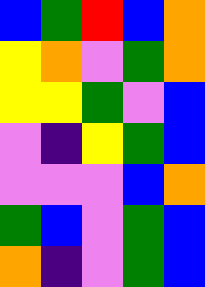[["blue", "green", "red", "blue", "orange"], ["yellow", "orange", "violet", "green", "orange"], ["yellow", "yellow", "green", "violet", "blue"], ["violet", "indigo", "yellow", "green", "blue"], ["violet", "violet", "violet", "blue", "orange"], ["green", "blue", "violet", "green", "blue"], ["orange", "indigo", "violet", "green", "blue"]]